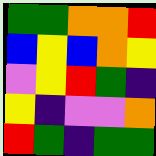[["green", "green", "orange", "orange", "red"], ["blue", "yellow", "blue", "orange", "yellow"], ["violet", "yellow", "red", "green", "indigo"], ["yellow", "indigo", "violet", "violet", "orange"], ["red", "green", "indigo", "green", "green"]]